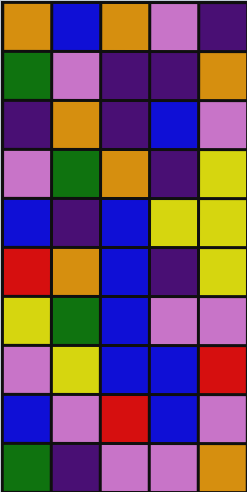[["orange", "blue", "orange", "violet", "indigo"], ["green", "violet", "indigo", "indigo", "orange"], ["indigo", "orange", "indigo", "blue", "violet"], ["violet", "green", "orange", "indigo", "yellow"], ["blue", "indigo", "blue", "yellow", "yellow"], ["red", "orange", "blue", "indigo", "yellow"], ["yellow", "green", "blue", "violet", "violet"], ["violet", "yellow", "blue", "blue", "red"], ["blue", "violet", "red", "blue", "violet"], ["green", "indigo", "violet", "violet", "orange"]]